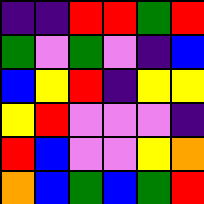[["indigo", "indigo", "red", "red", "green", "red"], ["green", "violet", "green", "violet", "indigo", "blue"], ["blue", "yellow", "red", "indigo", "yellow", "yellow"], ["yellow", "red", "violet", "violet", "violet", "indigo"], ["red", "blue", "violet", "violet", "yellow", "orange"], ["orange", "blue", "green", "blue", "green", "red"]]